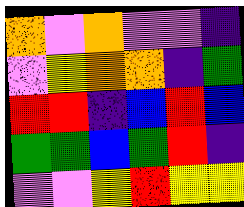[["orange", "violet", "orange", "violet", "violet", "indigo"], ["violet", "yellow", "orange", "orange", "indigo", "green"], ["red", "red", "indigo", "blue", "red", "blue"], ["green", "green", "blue", "green", "red", "indigo"], ["violet", "violet", "yellow", "red", "yellow", "yellow"]]